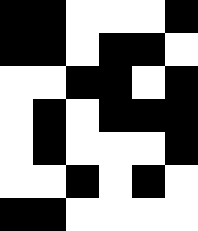[["black", "black", "white", "white", "white", "black"], ["black", "black", "white", "black", "black", "white"], ["white", "white", "black", "black", "white", "black"], ["white", "black", "white", "black", "black", "black"], ["white", "black", "white", "white", "white", "black"], ["white", "white", "black", "white", "black", "white"], ["black", "black", "white", "white", "white", "white"]]